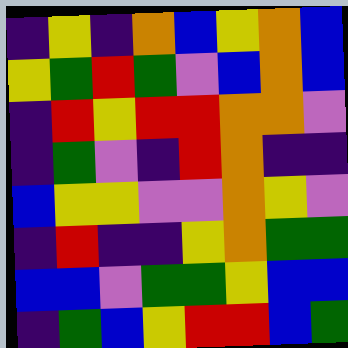[["indigo", "yellow", "indigo", "orange", "blue", "yellow", "orange", "blue"], ["yellow", "green", "red", "green", "violet", "blue", "orange", "blue"], ["indigo", "red", "yellow", "red", "red", "orange", "orange", "violet"], ["indigo", "green", "violet", "indigo", "red", "orange", "indigo", "indigo"], ["blue", "yellow", "yellow", "violet", "violet", "orange", "yellow", "violet"], ["indigo", "red", "indigo", "indigo", "yellow", "orange", "green", "green"], ["blue", "blue", "violet", "green", "green", "yellow", "blue", "blue"], ["indigo", "green", "blue", "yellow", "red", "red", "blue", "green"]]